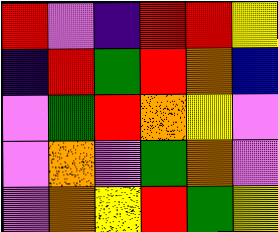[["red", "violet", "indigo", "red", "red", "yellow"], ["indigo", "red", "green", "red", "orange", "blue"], ["violet", "green", "red", "orange", "yellow", "violet"], ["violet", "orange", "violet", "green", "orange", "violet"], ["violet", "orange", "yellow", "red", "green", "yellow"]]